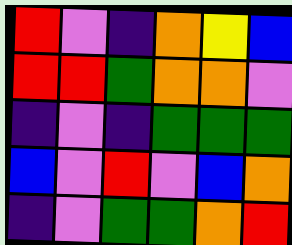[["red", "violet", "indigo", "orange", "yellow", "blue"], ["red", "red", "green", "orange", "orange", "violet"], ["indigo", "violet", "indigo", "green", "green", "green"], ["blue", "violet", "red", "violet", "blue", "orange"], ["indigo", "violet", "green", "green", "orange", "red"]]